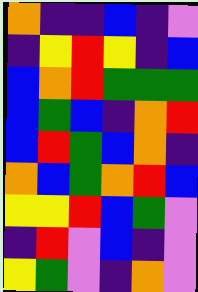[["orange", "indigo", "indigo", "blue", "indigo", "violet"], ["indigo", "yellow", "red", "yellow", "indigo", "blue"], ["blue", "orange", "red", "green", "green", "green"], ["blue", "green", "blue", "indigo", "orange", "red"], ["blue", "red", "green", "blue", "orange", "indigo"], ["orange", "blue", "green", "orange", "red", "blue"], ["yellow", "yellow", "red", "blue", "green", "violet"], ["indigo", "red", "violet", "blue", "indigo", "violet"], ["yellow", "green", "violet", "indigo", "orange", "violet"]]